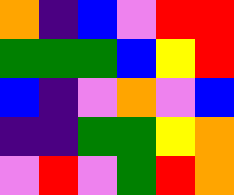[["orange", "indigo", "blue", "violet", "red", "red"], ["green", "green", "green", "blue", "yellow", "red"], ["blue", "indigo", "violet", "orange", "violet", "blue"], ["indigo", "indigo", "green", "green", "yellow", "orange"], ["violet", "red", "violet", "green", "red", "orange"]]